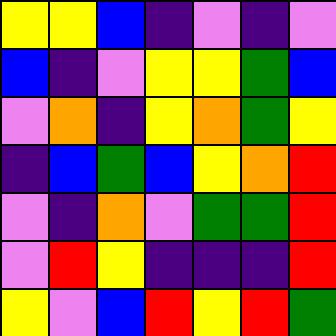[["yellow", "yellow", "blue", "indigo", "violet", "indigo", "violet"], ["blue", "indigo", "violet", "yellow", "yellow", "green", "blue"], ["violet", "orange", "indigo", "yellow", "orange", "green", "yellow"], ["indigo", "blue", "green", "blue", "yellow", "orange", "red"], ["violet", "indigo", "orange", "violet", "green", "green", "red"], ["violet", "red", "yellow", "indigo", "indigo", "indigo", "red"], ["yellow", "violet", "blue", "red", "yellow", "red", "green"]]